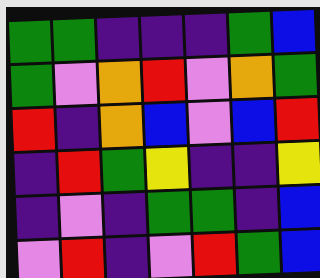[["green", "green", "indigo", "indigo", "indigo", "green", "blue"], ["green", "violet", "orange", "red", "violet", "orange", "green"], ["red", "indigo", "orange", "blue", "violet", "blue", "red"], ["indigo", "red", "green", "yellow", "indigo", "indigo", "yellow"], ["indigo", "violet", "indigo", "green", "green", "indigo", "blue"], ["violet", "red", "indigo", "violet", "red", "green", "blue"]]